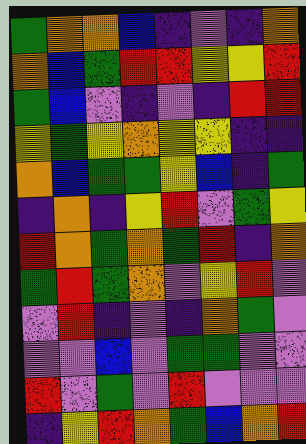[["green", "orange", "orange", "blue", "indigo", "violet", "indigo", "orange"], ["orange", "blue", "green", "red", "red", "yellow", "yellow", "red"], ["green", "blue", "violet", "indigo", "violet", "indigo", "red", "red"], ["yellow", "green", "yellow", "orange", "yellow", "yellow", "indigo", "indigo"], ["orange", "blue", "green", "green", "yellow", "blue", "indigo", "green"], ["indigo", "orange", "indigo", "yellow", "red", "violet", "green", "yellow"], ["red", "orange", "green", "orange", "green", "red", "indigo", "orange"], ["green", "red", "green", "orange", "violet", "yellow", "red", "violet"], ["violet", "red", "indigo", "violet", "indigo", "orange", "green", "violet"], ["violet", "violet", "blue", "violet", "green", "green", "violet", "violet"], ["red", "violet", "green", "violet", "red", "violet", "violet", "violet"], ["indigo", "yellow", "red", "orange", "green", "blue", "orange", "red"]]